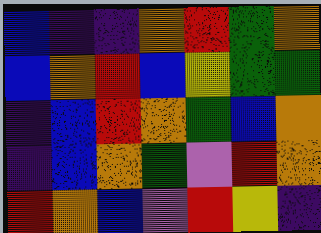[["blue", "indigo", "indigo", "orange", "red", "green", "orange"], ["blue", "orange", "red", "blue", "yellow", "green", "green"], ["indigo", "blue", "red", "orange", "green", "blue", "orange"], ["indigo", "blue", "orange", "green", "violet", "red", "orange"], ["red", "orange", "blue", "violet", "red", "yellow", "indigo"]]